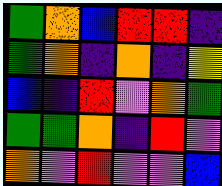[["green", "orange", "blue", "red", "red", "indigo"], ["green", "orange", "indigo", "orange", "indigo", "yellow"], ["blue", "indigo", "red", "violet", "orange", "green"], ["green", "green", "orange", "indigo", "red", "violet"], ["orange", "violet", "red", "violet", "violet", "blue"]]